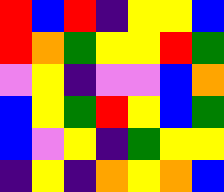[["red", "blue", "red", "indigo", "yellow", "yellow", "blue"], ["red", "orange", "green", "yellow", "yellow", "red", "green"], ["violet", "yellow", "indigo", "violet", "violet", "blue", "orange"], ["blue", "yellow", "green", "red", "yellow", "blue", "green"], ["blue", "violet", "yellow", "indigo", "green", "yellow", "yellow"], ["indigo", "yellow", "indigo", "orange", "yellow", "orange", "blue"]]